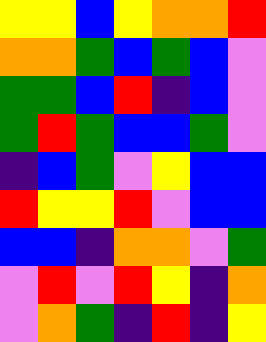[["yellow", "yellow", "blue", "yellow", "orange", "orange", "red"], ["orange", "orange", "green", "blue", "green", "blue", "violet"], ["green", "green", "blue", "red", "indigo", "blue", "violet"], ["green", "red", "green", "blue", "blue", "green", "violet"], ["indigo", "blue", "green", "violet", "yellow", "blue", "blue"], ["red", "yellow", "yellow", "red", "violet", "blue", "blue"], ["blue", "blue", "indigo", "orange", "orange", "violet", "green"], ["violet", "red", "violet", "red", "yellow", "indigo", "orange"], ["violet", "orange", "green", "indigo", "red", "indigo", "yellow"]]